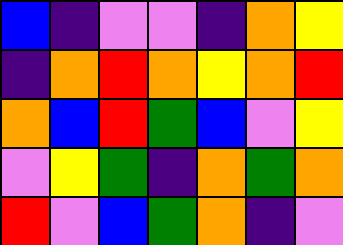[["blue", "indigo", "violet", "violet", "indigo", "orange", "yellow"], ["indigo", "orange", "red", "orange", "yellow", "orange", "red"], ["orange", "blue", "red", "green", "blue", "violet", "yellow"], ["violet", "yellow", "green", "indigo", "orange", "green", "orange"], ["red", "violet", "blue", "green", "orange", "indigo", "violet"]]